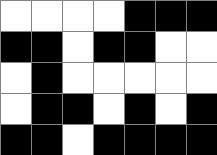[["white", "white", "white", "white", "black", "black", "black"], ["black", "black", "white", "black", "black", "white", "white"], ["white", "black", "white", "white", "white", "white", "white"], ["white", "black", "black", "white", "black", "white", "black"], ["black", "black", "white", "black", "black", "black", "black"]]